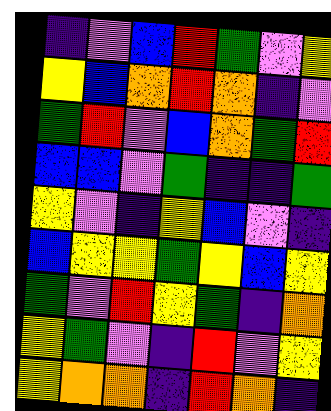[["indigo", "violet", "blue", "red", "green", "violet", "yellow"], ["yellow", "blue", "orange", "red", "orange", "indigo", "violet"], ["green", "red", "violet", "blue", "orange", "green", "red"], ["blue", "blue", "violet", "green", "indigo", "indigo", "green"], ["yellow", "violet", "indigo", "yellow", "blue", "violet", "indigo"], ["blue", "yellow", "yellow", "green", "yellow", "blue", "yellow"], ["green", "violet", "red", "yellow", "green", "indigo", "orange"], ["yellow", "green", "violet", "indigo", "red", "violet", "yellow"], ["yellow", "orange", "orange", "indigo", "red", "orange", "indigo"]]